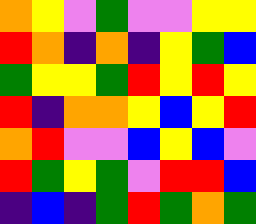[["orange", "yellow", "violet", "green", "violet", "violet", "yellow", "yellow"], ["red", "orange", "indigo", "orange", "indigo", "yellow", "green", "blue"], ["green", "yellow", "yellow", "green", "red", "yellow", "red", "yellow"], ["red", "indigo", "orange", "orange", "yellow", "blue", "yellow", "red"], ["orange", "red", "violet", "violet", "blue", "yellow", "blue", "violet"], ["red", "green", "yellow", "green", "violet", "red", "red", "blue"], ["indigo", "blue", "indigo", "green", "red", "green", "orange", "green"]]